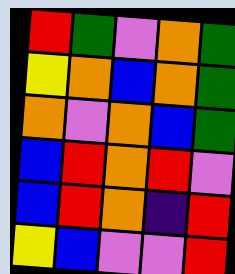[["red", "green", "violet", "orange", "green"], ["yellow", "orange", "blue", "orange", "green"], ["orange", "violet", "orange", "blue", "green"], ["blue", "red", "orange", "red", "violet"], ["blue", "red", "orange", "indigo", "red"], ["yellow", "blue", "violet", "violet", "red"]]